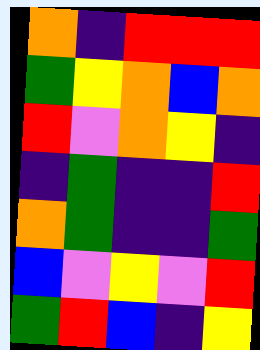[["orange", "indigo", "red", "red", "red"], ["green", "yellow", "orange", "blue", "orange"], ["red", "violet", "orange", "yellow", "indigo"], ["indigo", "green", "indigo", "indigo", "red"], ["orange", "green", "indigo", "indigo", "green"], ["blue", "violet", "yellow", "violet", "red"], ["green", "red", "blue", "indigo", "yellow"]]